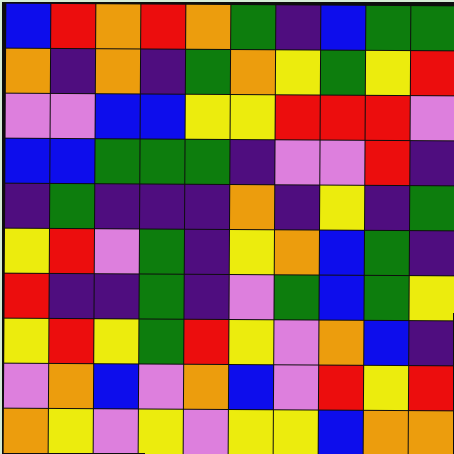[["blue", "red", "orange", "red", "orange", "green", "indigo", "blue", "green", "green"], ["orange", "indigo", "orange", "indigo", "green", "orange", "yellow", "green", "yellow", "red"], ["violet", "violet", "blue", "blue", "yellow", "yellow", "red", "red", "red", "violet"], ["blue", "blue", "green", "green", "green", "indigo", "violet", "violet", "red", "indigo"], ["indigo", "green", "indigo", "indigo", "indigo", "orange", "indigo", "yellow", "indigo", "green"], ["yellow", "red", "violet", "green", "indigo", "yellow", "orange", "blue", "green", "indigo"], ["red", "indigo", "indigo", "green", "indigo", "violet", "green", "blue", "green", "yellow"], ["yellow", "red", "yellow", "green", "red", "yellow", "violet", "orange", "blue", "indigo"], ["violet", "orange", "blue", "violet", "orange", "blue", "violet", "red", "yellow", "red"], ["orange", "yellow", "violet", "yellow", "violet", "yellow", "yellow", "blue", "orange", "orange"]]